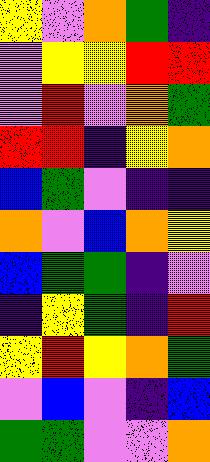[["yellow", "violet", "orange", "green", "indigo"], ["violet", "yellow", "yellow", "red", "red"], ["violet", "red", "violet", "orange", "green"], ["red", "red", "indigo", "yellow", "orange"], ["blue", "green", "violet", "indigo", "indigo"], ["orange", "violet", "blue", "orange", "yellow"], ["blue", "green", "green", "indigo", "violet"], ["indigo", "yellow", "green", "indigo", "red"], ["yellow", "red", "yellow", "orange", "green"], ["violet", "blue", "violet", "indigo", "blue"], ["green", "green", "violet", "violet", "orange"]]